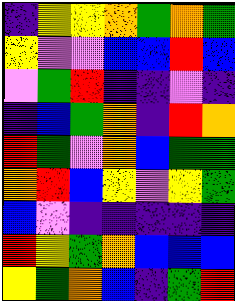[["indigo", "yellow", "yellow", "orange", "green", "orange", "green"], ["yellow", "violet", "violet", "blue", "blue", "red", "blue"], ["violet", "green", "red", "indigo", "indigo", "violet", "indigo"], ["indigo", "blue", "green", "orange", "indigo", "red", "orange"], ["red", "green", "violet", "orange", "blue", "green", "green"], ["orange", "red", "blue", "yellow", "violet", "yellow", "green"], ["blue", "violet", "indigo", "indigo", "indigo", "indigo", "indigo"], ["red", "yellow", "green", "orange", "blue", "blue", "blue"], ["yellow", "green", "orange", "blue", "indigo", "green", "red"]]